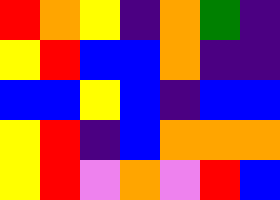[["red", "orange", "yellow", "indigo", "orange", "green", "indigo"], ["yellow", "red", "blue", "blue", "orange", "indigo", "indigo"], ["blue", "blue", "yellow", "blue", "indigo", "blue", "blue"], ["yellow", "red", "indigo", "blue", "orange", "orange", "orange"], ["yellow", "red", "violet", "orange", "violet", "red", "blue"]]